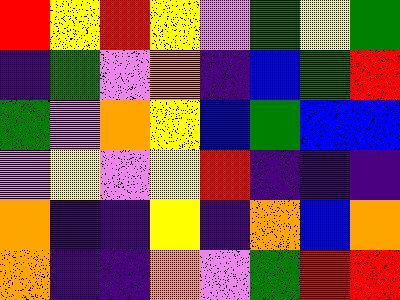[["red", "yellow", "red", "yellow", "violet", "green", "yellow", "green"], ["indigo", "green", "violet", "orange", "indigo", "blue", "green", "red"], ["green", "violet", "orange", "yellow", "blue", "green", "blue", "blue"], ["violet", "yellow", "violet", "yellow", "red", "indigo", "indigo", "indigo"], ["orange", "indigo", "indigo", "yellow", "indigo", "orange", "blue", "orange"], ["orange", "indigo", "indigo", "orange", "violet", "green", "red", "red"]]